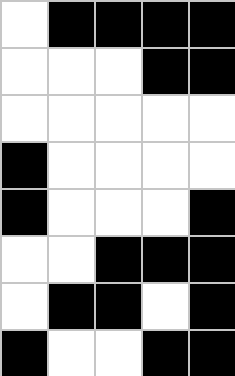[["white", "black", "black", "black", "black"], ["white", "white", "white", "black", "black"], ["white", "white", "white", "white", "white"], ["black", "white", "white", "white", "white"], ["black", "white", "white", "white", "black"], ["white", "white", "black", "black", "black"], ["white", "black", "black", "white", "black"], ["black", "white", "white", "black", "black"]]